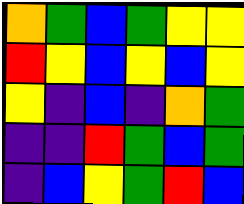[["orange", "green", "blue", "green", "yellow", "yellow"], ["red", "yellow", "blue", "yellow", "blue", "yellow"], ["yellow", "indigo", "blue", "indigo", "orange", "green"], ["indigo", "indigo", "red", "green", "blue", "green"], ["indigo", "blue", "yellow", "green", "red", "blue"]]